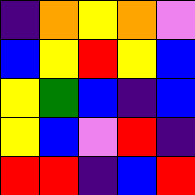[["indigo", "orange", "yellow", "orange", "violet"], ["blue", "yellow", "red", "yellow", "blue"], ["yellow", "green", "blue", "indigo", "blue"], ["yellow", "blue", "violet", "red", "indigo"], ["red", "red", "indigo", "blue", "red"]]